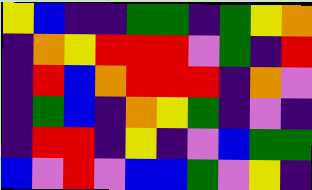[["yellow", "blue", "indigo", "indigo", "green", "green", "indigo", "green", "yellow", "orange"], ["indigo", "orange", "yellow", "red", "red", "red", "violet", "green", "indigo", "red"], ["indigo", "red", "blue", "orange", "red", "red", "red", "indigo", "orange", "violet"], ["indigo", "green", "blue", "indigo", "orange", "yellow", "green", "indigo", "violet", "indigo"], ["indigo", "red", "red", "indigo", "yellow", "indigo", "violet", "blue", "green", "green"], ["blue", "violet", "red", "violet", "blue", "blue", "green", "violet", "yellow", "indigo"]]